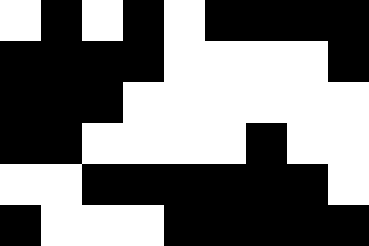[["white", "black", "white", "black", "white", "black", "black", "black", "black"], ["black", "black", "black", "black", "white", "white", "white", "white", "black"], ["black", "black", "black", "white", "white", "white", "white", "white", "white"], ["black", "black", "white", "white", "white", "white", "black", "white", "white"], ["white", "white", "black", "black", "black", "black", "black", "black", "white"], ["black", "white", "white", "white", "black", "black", "black", "black", "black"]]